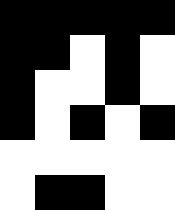[["black", "black", "black", "black", "black"], ["black", "black", "white", "black", "white"], ["black", "white", "white", "black", "white"], ["black", "white", "black", "white", "black"], ["white", "white", "white", "white", "white"], ["white", "black", "black", "white", "white"]]